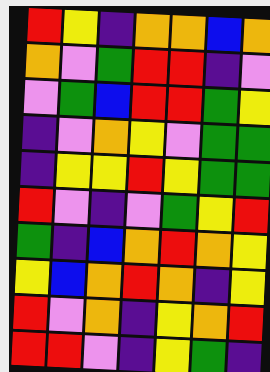[["red", "yellow", "indigo", "orange", "orange", "blue", "orange"], ["orange", "violet", "green", "red", "red", "indigo", "violet"], ["violet", "green", "blue", "red", "red", "green", "yellow"], ["indigo", "violet", "orange", "yellow", "violet", "green", "green"], ["indigo", "yellow", "yellow", "red", "yellow", "green", "green"], ["red", "violet", "indigo", "violet", "green", "yellow", "red"], ["green", "indigo", "blue", "orange", "red", "orange", "yellow"], ["yellow", "blue", "orange", "red", "orange", "indigo", "yellow"], ["red", "violet", "orange", "indigo", "yellow", "orange", "red"], ["red", "red", "violet", "indigo", "yellow", "green", "indigo"]]